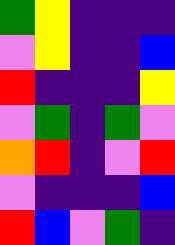[["green", "yellow", "indigo", "indigo", "indigo"], ["violet", "yellow", "indigo", "indigo", "blue"], ["red", "indigo", "indigo", "indigo", "yellow"], ["violet", "green", "indigo", "green", "violet"], ["orange", "red", "indigo", "violet", "red"], ["violet", "indigo", "indigo", "indigo", "blue"], ["red", "blue", "violet", "green", "indigo"]]